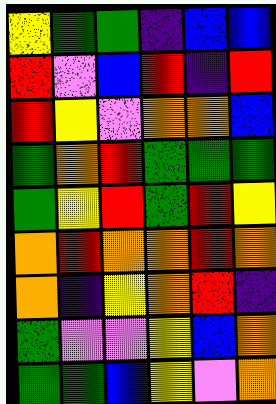[["yellow", "green", "green", "indigo", "blue", "blue"], ["red", "violet", "blue", "red", "indigo", "red"], ["red", "yellow", "violet", "orange", "orange", "blue"], ["green", "orange", "red", "green", "green", "green"], ["green", "yellow", "red", "green", "red", "yellow"], ["orange", "red", "orange", "orange", "red", "orange"], ["orange", "indigo", "yellow", "orange", "red", "indigo"], ["green", "violet", "violet", "yellow", "blue", "orange"], ["green", "green", "blue", "yellow", "violet", "orange"]]